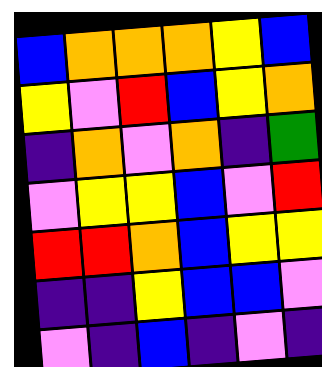[["blue", "orange", "orange", "orange", "yellow", "blue"], ["yellow", "violet", "red", "blue", "yellow", "orange"], ["indigo", "orange", "violet", "orange", "indigo", "green"], ["violet", "yellow", "yellow", "blue", "violet", "red"], ["red", "red", "orange", "blue", "yellow", "yellow"], ["indigo", "indigo", "yellow", "blue", "blue", "violet"], ["violet", "indigo", "blue", "indigo", "violet", "indigo"]]